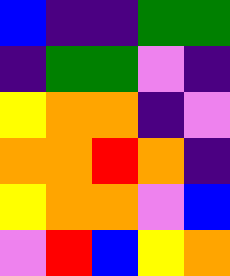[["blue", "indigo", "indigo", "green", "green"], ["indigo", "green", "green", "violet", "indigo"], ["yellow", "orange", "orange", "indigo", "violet"], ["orange", "orange", "red", "orange", "indigo"], ["yellow", "orange", "orange", "violet", "blue"], ["violet", "red", "blue", "yellow", "orange"]]